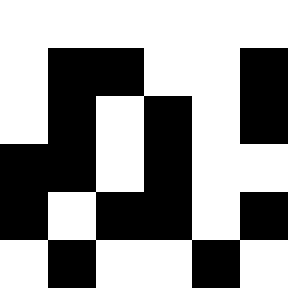[["white", "white", "white", "white", "white", "white"], ["white", "black", "black", "white", "white", "black"], ["white", "black", "white", "black", "white", "black"], ["black", "black", "white", "black", "white", "white"], ["black", "white", "black", "black", "white", "black"], ["white", "black", "white", "white", "black", "white"]]